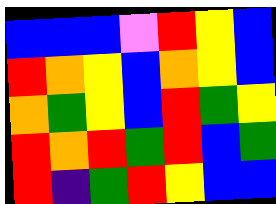[["blue", "blue", "blue", "violet", "red", "yellow", "blue"], ["red", "orange", "yellow", "blue", "orange", "yellow", "blue"], ["orange", "green", "yellow", "blue", "red", "green", "yellow"], ["red", "orange", "red", "green", "red", "blue", "green"], ["red", "indigo", "green", "red", "yellow", "blue", "blue"]]